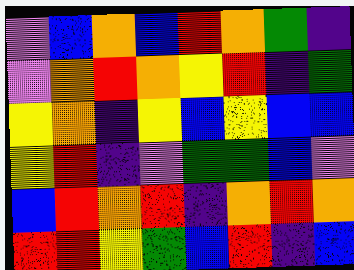[["violet", "blue", "orange", "blue", "red", "orange", "green", "indigo"], ["violet", "orange", "red", "orange", "yellow", "red", "indigo", "green"], ["yellow", "orange", "indigo", "yellow", "blue", "yellow", "blue", "blue"], ["yellow", "red", "indigo", "violet", "green", "green", "blue", "violet"], ["blue", "red", "orange", "red", "indigo", "orange", "red", "orange"], ["red", "red", "yellow", "green", "blue", "red", "indigo", "blue"]]